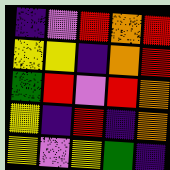[["indigo", "violet", "red", "orange", "red"], ["yellow", "yellow", "indigo", "orange", "red"], ["green", "red", "violet", "red", "orange"], ["yellow", "indigo", "red", "indigo", "orange"], ["yellow", "violet", "yellow", "green", "indigo"]]